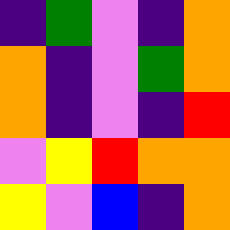[["indigo", "green", "violet", "indigo", "orange"], ["orange", "indigo", "violet", "green", "orange"], ["orange", "indigo", "violet", "indigo", "red"], ["violet", "yellow", "red", "orange", "orange"], ["yellow", "violet", "blue", "indigo", "orange"]]